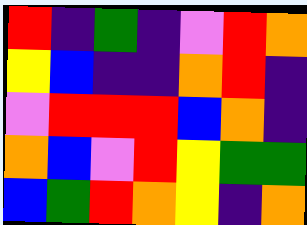[["red", "indigo", "green", "indigo", "violet", "red", "orange"], ["yellow", "blue", "indigo", "indigo", "orange", "red", "indigo"], ["violet", "red", "red", "red", "blue", "orange", "indigo"], ["orange", "blue", "violet", "red", "yellow", "green", "green"], ["blue", "green", "red", "orange", "yellow", "indigo", "orange"]]